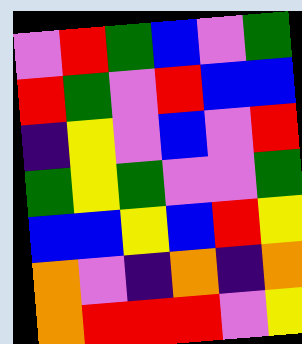[["violet", "red", "green", "blue", "violet", "green"], ["red", "green", "violet", "red", "blue", "blue"], ["indigo", "yellow", "violet", "blue", "violet", "red"], ["green", "yellow", "green", "violet", "violet", "green"], ["blue", "blue", "yellow", "blue", "red", "yellow"], ["orange", "violet", "indigo", "orange", "indigo", "orange"], ["orange", "red", "red", "red", "violet", "yellow"]]